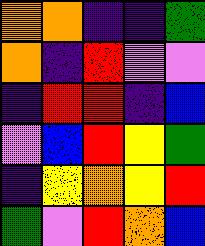[["orange", "orange", "indigo", "indigo", "green"], ["orange", "indigo", "red", "violet", "violet"], ["indigo", "red", "red", "indigo", "blue"], ["violet", "blue", "red", "yellow", "green"], ["indigo", "yellow", "orange", "yellow", "red"], ["green", "violet", "red", "orange", "blue"]]